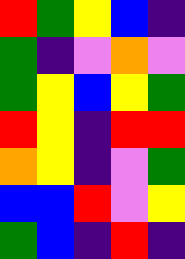[["red", "green", "yellow", "blue", "indigo"], ["green", "indigo", "violet", "orange", "violet"], ["green", "yellow", "blue", "yellow", "green"], ["red", "yellow", "indigo", "red", "red"], ["orange", "yellow", "indigo", "violet", "green"], ["blue", "blue", "red", "violet", "yellow"], ["green", "blue", "indigo", "red", "indigo"]]